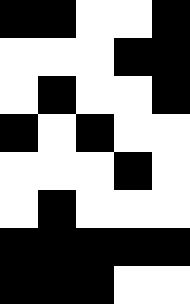[["black", "black", "white", "white", "black"], ["white", "white", "white", "black", "black"], ["white", "black", "white", "white", "black"], ["black", "white", "black", "white", "white"], ["white", "white", "white", "black", "white"], ["white", "black", "white", "white", "white"], ["black", "black", "black", "black", "black"], ["black", "black", "black", "white", "white"]]